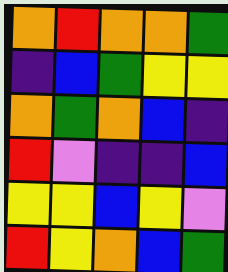[["orange", "red", "orange", "orange", "green"], ["indigo", "blue", "green", "yellow", "yellow"], ["orange", "green", "orange", "blue", "indigo"], ["red", "violet", "indigo", "indigo", "blue"], ["yellow", "yellow", "blue", "yellow", "violet"], ["red", "yellow", "orange", "blue", "green"]]